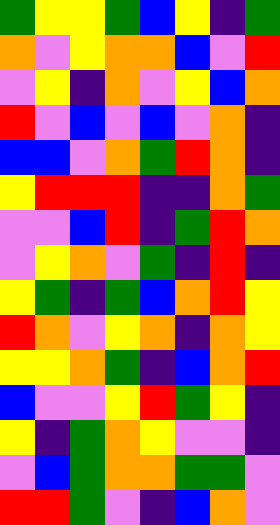[["green", "yellow", "yellow", "green", "blue", "yellow", "indigo", "green"], ["orange", "violet", "yellow", "orange", "orange", "blue", "violet", "red"], ["violet", "yellow", "indigo", "orange", "violet", "yellow", "blue", "orange"], ["red", "violet", "blue", "violet", "blue", "violet", "orange", "indigo"], ["blue", "blue", "violet", "orange", "green", "red", "orange", "indigo"], ["yellow", "red", "red", "red", "indigo", "indigo", "orange", "green"], ["violet", "violet", "blue", "red", "indigo", "green", "red", "orange"], ["violet", "yellow", "orange", "violet", "green", "indigo", "red", "indigo"], ["yellow", "green", "indigo", "green", "blue", "orange", "red", "yellow"], ["red", "orange", "violet", "yellow", "orange", "indigo", "orange", "yellow"], ["yellow", "yellow", "orange", "green", "indigo", "blue", "orange", "red"], ["blue", "violet", "violet", "yellow", "red", "green", "yellow", "indigo"], ["yellow", "indigo", "green", "orange", "yellow", "violet", "violet", "indigo"], ["violet", "blue", "green", "orange", "orange", "green", "green", "violet"], ["red", "red", "green", "violet", "indigo", "blue", "orange", "violet"]]